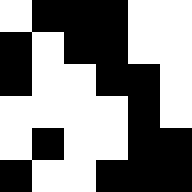[["white", "black", "black", "black", "white", "white"], ["black", "white", "black", "black", "white", "white"], ["black", "white", "white", "black", "black", "white"], ["white", "white", "white", "white", "black", "white"], ["white", "black", "white", "white", "black", "black"], ["black", "white", "white", "black", "black", "black"]]